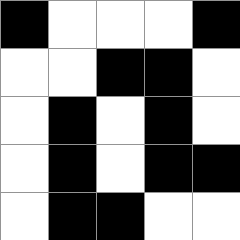[["black", "white", "white", "white", "black"], ["white", "white", "black", "black", "white"], ["white", "black", "white", "black", "white"], ["white", "black", "white", "black", "black"], ["white", "black", "black", "white", "white"]]